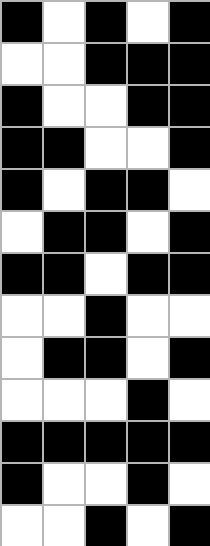[["black", "white", "black", "white", "black"], ["white", "white", "black", "black", "black"], ["black", "white", "white", "black", "black"], ["black", "black", "white", "white", "black"], ["black", "white", "black", "black", "white"], ["white", "black", "black", "white", "black"], ["black", "black", "white", "black", "black"], ["white", "white", "black", "white", "white"], ["white", "black", "black", "white", "black"], ["white", "white", "white", "black", "white"], ["black", "black", "black", "black", "black"], ["black", "white", "white", "black", "white"], ["white", "white", "black", "white", "black"]]